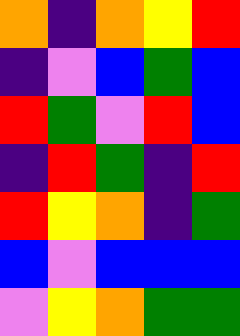[["orange", "indigo", "orange", "yellow", "red"], ["indigo", "violet", "blue", "green", "blue"], ["red", "green", "violet", "red", "blue"], ["indigo", "red", "green", "indigo", "red"], ["red", "yellow", "orange", "indigo", "green"], ["blue", "violet", "blue", "blue", "blue"], ["violet", "yellow", "orange", "green", "green"]]